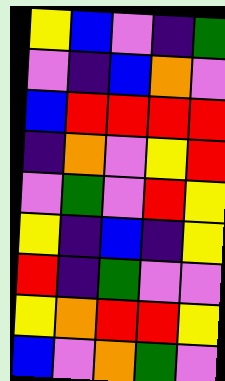[["yellow", "blue", "violet", "indigo", "green"], ["violet", "indigo", "blue", "orange", "violet"], ["blue", "red", "red", "red", "red"], ["indigo", "orange", "violet", "yellow", "red"], ["violet", "green", "violet", "red", "yellow"], ["yellow", "indigo", "blue", "indigo", "yellow"], ["red", "indigo", "green", "violet", "violet"], ["yellow", "orange", "red", "red", "yellow"], ["blue", "violet", "orange", "green", "violet"]]